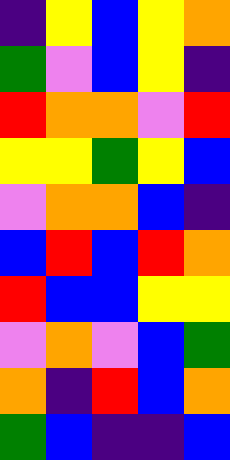[["indigo", "yellow", "blue", "yellow", "orange"], ["green", "violet", "blue", "yellow", "indigo"], ["red", "orange", "orange", "violet", "red"], ["yellow", "yellow", "green", "yellow", "blue"], ["violet", "orange", "orange", "blue", "indigo"], ["blue", "red", "blue", "red", "orange"], ["red", "blue", "blue", "yellow", "yellow"], ["violet", "orange", "violet", "blue", "green"], ["orange", "indigo", "red", "blue", "orange"], ["green", "blue", "indigo", "indigo", "blue"]]